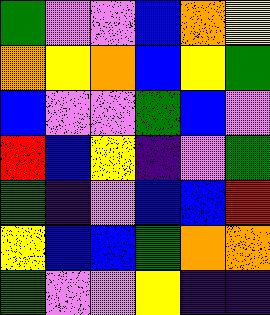[["green", "violet", "violet", "blue", "orange", "yellow"], ["orange", "yellow", "orange", "blue", "yellow", "green"], ["blue", "violet", "violet", "green", "blue", "violet"], ["red", "blue", "yellow", "indigo", "violet", "green"], ["green", "indigo", "violet", "blue", "blue", "red"], ["yellow", "blue", "blue", "green", "orange", "orange"], ["green", "violet", "violet", "yellow", "indigo", "indigo"]]